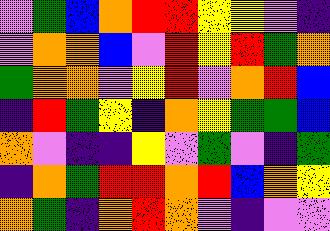[["violet", "green", "blue", "orange", "red", "red", "yellow", "yellow", "violet", "indigo"], ["violet", "orange", "orange", "blue", "violet", "red", "yellow", "red", "green", "orange"], ["green", "orange", "orange", "violet", "yellow", "red", "violet", "orange", "red", "blue"], ["indigo", "red", "green", "yellow", "indigo", "orange", "yellow", "green", "green", "blue"], ["orange", "violet", "indigo", "indigo", "yellow", "violet", "green", "violet", "indigo", "green"], ["indigo", "orange", "green", "red", "red", "orange", "red", "blue", "orange", "yellow"], ["orange", "green", "indigo", "orange", "red", "orange", "violet", "indigo", "violet", "violet"]]